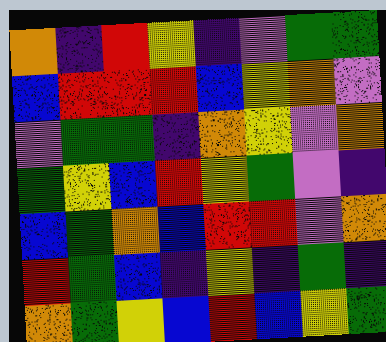[["orange", "indigo", "red", "yellow", "indigo", "violet", "green", "green"], ["blue", "red", "red", "red", "blue", "yellow", "orange", "violet"], ["violet", "green", "green", "indigo", "orange", "yellow", "violet", "orange"], ["green", "yellow", "blue", "red", "yellow", "green", "violet", "indigo"], ["blue", "green", "orange", "blue", "red", "red", "violet", "orange"], ["red", "green", "blue", "indigo", "yellow", "indigo", "green", "indigo"], ["orange", "green", "yellow", "blue", "red", "blue", "yellow", "green"]]